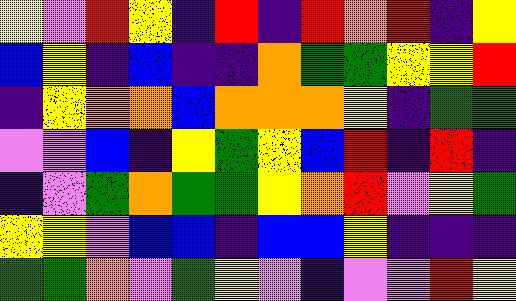[["yellow", "violet", "red", "yellow", "indigo", "red", "indigo", "red", "orange", "red", "indigo", "yellow"], ["blue", "yellow", "indigo", "blue", "indigo", "indigo", "orange", "green", "green", "yellow", "yellow", "red"], ["indigo", "yellow", "orange", "orange", "blue", "orange", "orange", "orange", "yellow", "indigo", "green", "green"], ["violet", "violet", "blue", "indigo", "yellow", "green", "yellow", "blue", "red", "indigo", "red", "indigo"], ["indigo", "violet", "green", "orange", "green", "green", "yellow", "orange", "red", "violet", "yellow", "green"], ["yellow", "yellow", "violet", "blue", "blue", "indigo", "blue", "blue", "yellow", "indigo", "indigo", "indigo"], ["green", "green", "orange", "violet", "green", "yellow", "violet", "indigo", "violet", "violet", "red", "yellow"]]